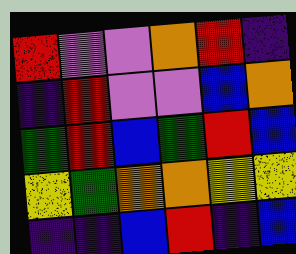[["red", "violet", "violet", "orange", "red", "indigo"], ["indigo", "red", "violet", "violet", "blue", "orange"], ["green", "red", "blue", "green", "red", "blue"], ["yellow", "green", "orange", "orange", "yellow", "yellow"], ["indigo", "indigo", "blue", "red", "indigo", "blue"]]